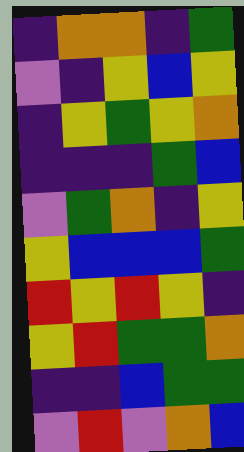[["indigo", "orange", "orange", "indigo", "green"], ["violet", "indigo", "yellow", "blue", "yellow"], ["indigo", "yellow", "green", "yellow", "orange"], ["indigo", "indigo", "indigo", "green", "blue"], ["violet", "green", "orange", "indigo", "yellow"], ["yellow", "blue", "blue", "blue", "green"], ["red", "yellow", "red", "yellow", "indigo"], ["yellow", "red", "green", "green", "orange"], ["indigo", "indigo", "blue", "green", "green"], ["violet", "red", "violet", "orange", "blue"]]